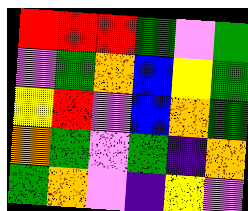[["red", "red", "red", "green", "violet", "green"], ["violet", "green", "orange", "blue", "yellow", "green"], ["yellow", "red", "violet", "blue", "orange", "green"], ["orange", "green", "violet", "green", "indigo", "orange"], ["green", "orange", "violet", "indigo", "yellow", "violet"]]